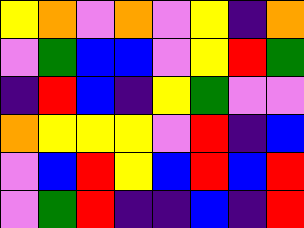[["yellow", "orange", "violet", "orange", "violet", "yellow", "indigo", "orange"], ["violet", "green", "blue", "blue", "violet", "yellow", "red", "green"], ["indigo", "red", "blue", "indigo", "yellow", "green", "violet", "violet"], ["orange", "yellow", "yellow", "yellow", "violet", "red", "indigo", "blue"], ["violet", "blue", "red", "yellow", "blue", "red", "blue", "red"], ["violet", "green", "red", "indigo", "indigo", "blue", "indigo", "red"]]